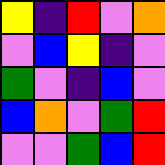[["yellow", "indigo", "red", "violet", "orange"], ["violet", "blue", "yellow", "indigo", "violet"], ["green", "violet", "indigo", "blue", "violet"], ["blue", "orange", "violet", "green", "red"], ["violet", "violet", "green", "blue", "red"]]